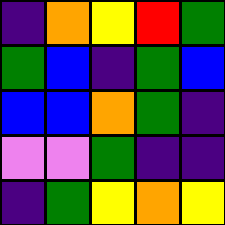[["indigo", "orange", "yellow", "red", "green"], ["green", "blue", "indigo", "green", "blue"], ["blue", "blue", "orange", "green", "indigo"], ["violet", "violet", "green", "indigo", "indigo"], ["indigo", "green", "yellow", "orange", "yellow"]]